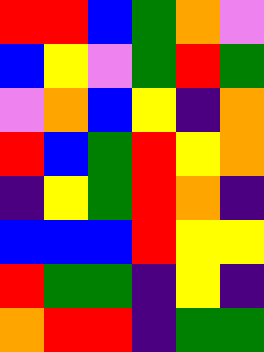[["red", "red", "blue", "green", "orange", "violet"], ["blue", "yellow", "violet", "green", "red", "green"], ["violet", "orange", "blue", "yellow", "indigo", "orange"], ["red", "blue", "green", "red", "yellow", "orange"], ["indigo", "yellow", "green", "red", "orange", "indigo"], ["blue", "blue", "blue", "red", "yellow", "yellow"], ["red", "green", "green", "indigo", "yellow", "indigo"], ["orange", "red", "red", "indigo", "green", "green"]]